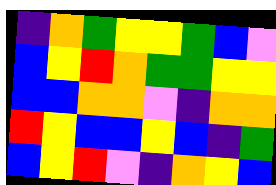[["indigo", "orange", "green", "yellow", "yellow", "green", "blue", "violet"], ["blue", "yellow", "red", "orange", "green", "green", "yellow", "yellow"], ["blue", "blue", "orange", "orange", "violet", "indigo", "orange", "orange"], ["red", "yellow", "blue", "blue", "yellow", "blue", "indigo", "green"], ["blue", "yellow", "red", "violet", "indigo", "orange", "yellow", "blue"]]